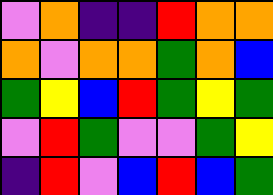[["violet", "orange", "indigo", "indigo", "red", "orange", "orange"], ["orange", "violet", "orange", "orange", "green", "orange", "blue"], ["green", "yellow", "blue", "red", "green", "yellow", "green"], ["violet", "red", "green", "violet", "violet", "green", "yellow"], ["indigo", "red", "violet", "blue", "red", "blue", "green"]]